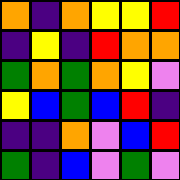[["orange", "indigo", "orange", "yellow", "yellow", "red"], ["indigo", "yellow", "indigo", "red", "orange", "orange"], ["green", "orange", "green", "orange", "yellow", "violet"], ["yellow", "blue", "green", "blue", "red", "indigo"], ["indigo", "indigo", "orange", "violet", "blue", "red"], ["green", "indigo", "blue", "violet", "green", "violet"]]